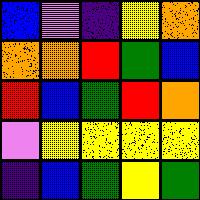[["blue", "violet", "indigo", "yellow", "orange"], ["orange", "orange", "red", "green", "blue"], ["red", "blue", "green", "red", "orange"], ["violet", "yellow", "yellow", "yellow", "yellow"], ["indigo", "blue", "green", "yellow", "green"]]